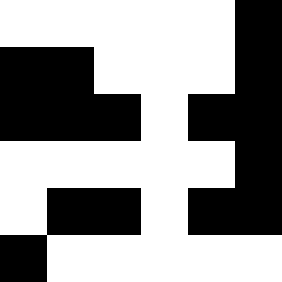[["white", "white", "white", "white", "white", "black"], ["black", "black", "white", "white", "white", "black"], ["black", "black", "black", "white", "black", "black"], ["white", "white", "white", "white", "white", "black"], ["white", "black", "black", "white", "black", "black"], ["black", "white", "white", "white", "white", "white"]]